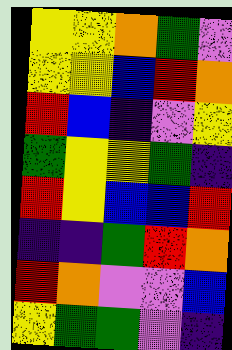[["yellow", "yellow", "orange", "green", "violet"], ["yellow", "yellow", "blue", "red", "orange"], ["red", "blue", "indigo", "violet", "yellow"], ["green", "yellow", "yellow", "green", "indigo"], ["red", "yellow", "blue", "blue", "red"], ["indigo", "indigo", "green", "red", "orange"], ["red", "orange", "violet", "violet", "blue"], ["yellow", "green", "green", "violet", "indigo"]]